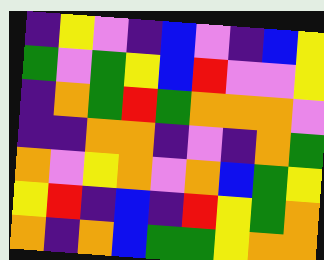[["indigo", "yellow", "violet", "indigo", "blue", "violet", "indigo", "blue", "yellow"], ["green", "violet", "green", "yellow", "blue", "red", "violet", "violet", "yellow"], ["indigo", "orange", "green", "red", "green", "orange", "orange", "orange", "violet"], ["indigo", "indigo", "orange", "orange", "indigo", "violet", "indigo", "orange", "green"], ["orange", "violet", "yellow", "orange", "violet", "orange", "blue", "green", "yellow"], ["yellow", "red", "indigo", "blue", "indigo", "red", "yellow", "green", "orange"], ["orange", "indigo", "orange", "blue", "green", "green", "yellow", "orange", "orange"]]